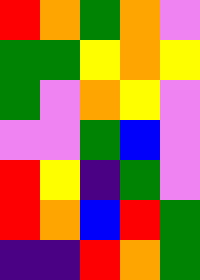[["red", "orange", "green", "orange", "violet"], ["green", "green", "yellow", "orange", "yellow"], ["green", "violet", "orange", "yellow", "violet"], ["violet", "violet", "green", "blue", "violet"], ["red", "yellow", "indigo", "green", "violet"], ["red", "orange", "blue", "red", "green"], ["indigo", "indigo", "red", "orange", "green"]]